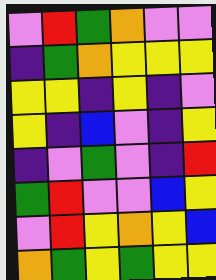[["violet", "red", "green", "orange", "violet", "violet"], ["indigo", "green", "orange", "yellow", "yellow", "yellow"], ["yellow", "yellow", "indigo", "yellow", "indigo", "violet"], ["yellow", "indigo", "blue", "violet", "indigo", "yellow"], ["indigo", "violet", "green", "violet", "indigo", "red"], ["green", "red", "violet", "violet", "blue", "yellow"], ["violet", "red", "yellow", "orange", "yellow", "blue"], ["orange", "green", "yellow", "green", "yellow", "yellow"]]